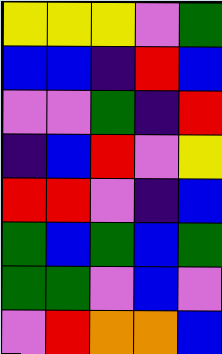[["yellow", "yellow", "yellow", "violet", "green"], ["blue", "blue", "indigo", "red", "blue"], ["violet", "violet", "green", "indigo", "red"], ["indigo", "blue", "red", "violet", "yellow"], ["red", "red", "violet", "indigo", "blue"], ["green", "blue", "green", "blue", "green"], ["green", "green", "violet", "blue", "violet"], ["violet", "red", "orange", "orange", "blue"]]